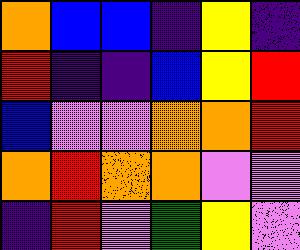[["orange", "blue", "blue", "indigo", "yellow", "indigo"], ["red", "indigo", "indigo", "blue", "yellow", "red"], ["blue", "violet", "violet", "orange", "orange", "red"], ["orange", "red", "orange", "orange", "violet", "violet"], ["indigo", "red", "violet", "green", "yellow", "violet"]]